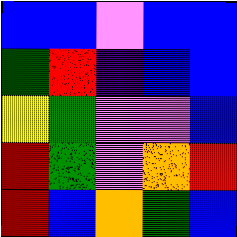[["blue", "blue", "violet", "blue", "blue"], ["green", "red", "indigo", "blue", "blue"], ["yellow", "green", "violet", "violet", "blue"], ["red", "green", "violet", "orange", "red"], ["red", "blue", "orange", "green", "blue"]]